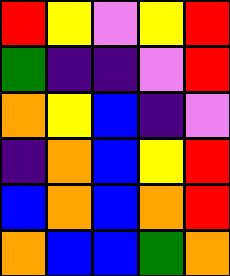[["red", "yellow", "violet", "yellow", "red"], ["green", "indigo", "indigo", "violet", "red"], ["orange", "yellow", "blue", "indigo", "violet"], ["indigo", "orange", "blue", "yellow", "red"], ["blue", "orange", "blue", "orange", "red"], ["orange", "blue", "blue", "green", "orange"]]